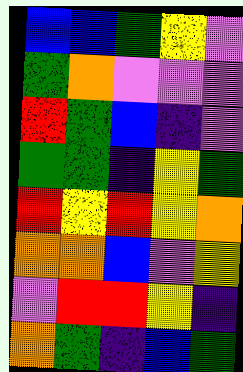[["blue", "blue", "green", "yellow", "violet"], ["green", "orange", "violet", "violet", "violet"], ["red", "green", "blue", "indigo", "violet"], ["green", "green", "indigo", "yellow", "green"], ["red", "yellow", "red", "yellow", "orange"], ["orange", "orange", "blue", "violet", "yellow"], ["violet", "red", "red", "yellow", "indigo"], ["orange", "green", "indigo", "blue", "green"]]